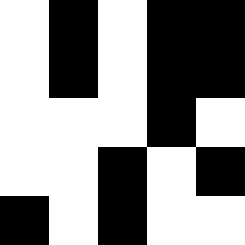[["white", "black", "white", "black", "black"], ["white", "black", "white", "black", "black"], ["white", "white", "white", "black", "white"], ["white", "white", "black", "white", "black"], ["black", "white", "black", "white", "white"]]